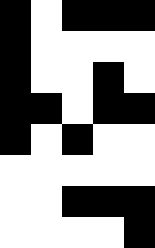[["black", "white", "black", "black", "black"], ["black", "white", "white", "white", "white"], ["black", "white", "white", "black", "white"], ["black", "black", "white", "black", "black"], ["black", "white", "black", "white", "white"], ["white", "white", "white", "white", "white"], ["white", "white", "black", "black", "black"], ["white", "white", "white", "white", "black"]]